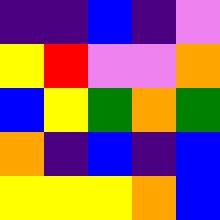[["indigo", "indigo", "blue", "indigo", "violet"], ["yellow", "red", "violet", "violet", "orange"], ["blue", "yellow", "green", "orange", "green"], ["orange", "indigo", "blue", "indigo", "blue"], ["yellow", "yellow", "yellow", "orange", "blue"]]